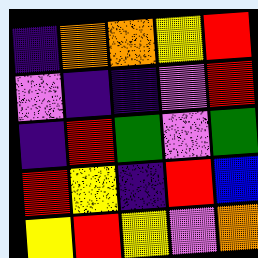[["indigo", "orange", "orange", "yellow", "red"], ["violet", "indigo", "indigo", "violet", "red"], ["indigo", "red", "green", "violet", "green"], ["red", "yellow", "indigo", "red", "blue"], ["yellow", "red", "yellow", "violet", "orange"]]